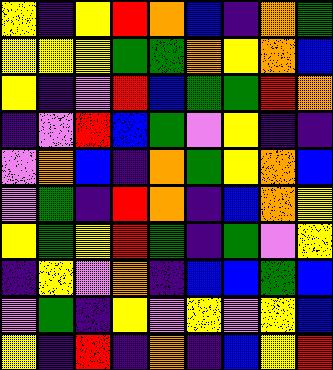[["yellow", "indigo", "yellow", "red", "orange", "blue", "indigo", "orange", "green"], ["yellow", "yellow", "yellow", "green", "green", "orange", "yellow", "orange", "blue"], ["yellow", "indigo", "violet", "red", "blue", "green", "green", "red", "orange"], ["indigo", "violet", "red", "blue", "green", "violet", "yellow", "indigo", "indigo"], ["violet", "orange", "blue", "indigo", "orange", "green", "yellow", "orange", "blue"], ["violet", "green", "indigo", "red", "orange", "indigo", "blue", "orange", "yellow"], ["yellow", "green", "yellow", "red", "green", "indigo", "green", "violet", "yellow"], ["indigo", "yellow", "violet", "orange", "indigo", "blue", "blue", "green", "blue"], ["violet", "green", "indigo", "yellow", "violet", "yellow", "violet", "yellow", "blue"], ["yellow", "indigo", "red", "indigo", "orange", "indigo", "blue", "yellow", "red"]]